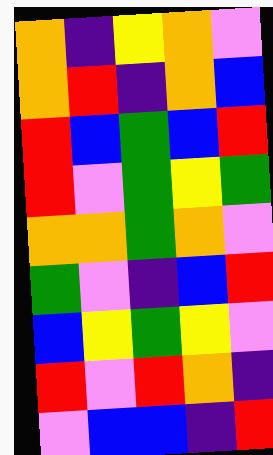[["orange", "indigo", "yellow", "orange", "violet"], ["orange", "red", "indigo", "orange", "blue"], ["red", "blue", "green", "blue", "red"], ["red", "violet", "green", "yellow", "green"], ["orange", "orange", "green", "orange", "violet"], ["green", "violet", "indigo", "blue", "red"], ["blue", "yellow", "green", "yellow", "violet"], ["red", "violet", "red", "orange", "indigo"], ["violet", "blue", "blue", "indigo", "red"]]